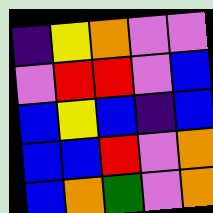[["indigo", "yellow", "orange", "violet", "violet"], ["violet", "red", "red", "violet", "blue"], ["blue", "yellow", "blue", "indigo", "blue"], ["blue", "blue", "red", "violet", "orange"], ["blue", "orange", "green", "violet", "orange"]]